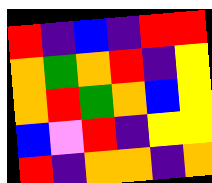[["red", "indigo", "blue", "indigo", "red", "red"], ["orange", "green", "orange", "red", "indigo", "yellow"], ["orange", "red", "green", "orange", "blue", "yellow"], ["blue", "violet", "red", "indigo", "yellow", "yellow"], ["red", "indigo", "orange", "orange", "indigo", "orange"]]